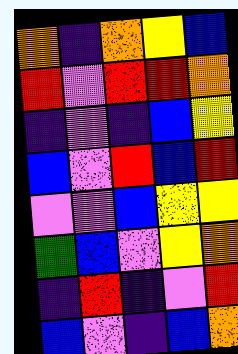[["orange", "indigo", "orange", "yellow", "blue"], ["red", "violet", "red", "red", "orange"], ["indigo", "violet", "indigo", "blue", "yellow"], ["blue", "violet", "red", "blue", "red"], ["violet", "violet", "blue", "yellow", "yellow"], ["green", "blue", "violet", "yellow", "orange"], ["indigo", "red", "indigo", "violet", "red"], ["blue", "violet", "indigo", "blue", "orange"]]